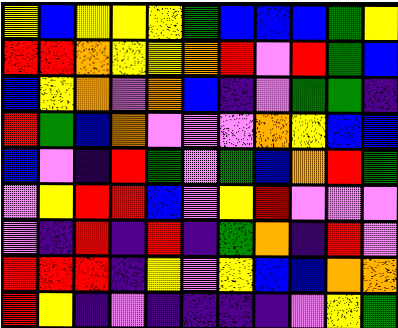[["yellow", "blue", "yellow", "yellow", "yellow", "green", "blue", "blue", "blue", "green", "yellow"], ["red", "red", "orange", "yellow", "yellow", "orange", "red", "violet", "red", "green", "blue"], ["blue", "yellow", "orange", "violet", "orange", "blue", "indigo", "violet", "green", "green", "indigo"], ["red", "green", "blue", "orange", "violet", "violet", "violet", "orange", "yellow", "blue", "blue"], ["blue", "violet", "indigo", "red", "green", "violet", "green", "blue", "orange", "red", "green"], ["violet", "yellow", "red", "red", "blue", "violet", "yellow", "red", "violet", "violet", "violet"], ["violet", "indigo", "red", "indigo", "red", "indigo", "green", "orange", "indigo", "red", "violet"], ["red", "red", "red", "indigo", "yellow", "violet", "yellow", "blue", "blue", "orange", "orange"], ["red", "yellow", "indigo", "violet", "indigo", "indigo", "indigo", "indigo", "violet", "yellow", "green"]]